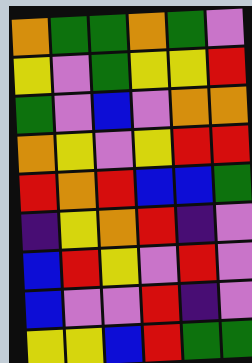[["orange", "green", "green", "orange", "green", "violet"], ["yellow", "violet", "green", "yellow", "yellow", "red"], ["green", "violet", "blue", "violet", "orange", "orange"], ["orange", "yellow", "violet", "yellow", "red", "red"], ["red", "orange", "red", "blue", "blue", "green"], ["indigo", "yellow", "orange", "red", "indigo", "violet"], ["blue", "red", "yellow", "violet", "red", "violet"], ["blue", "violet", "violet", "red", "indigo", "violet"], ["yellow", "yellow", "blue", "red", "green", "green"]]